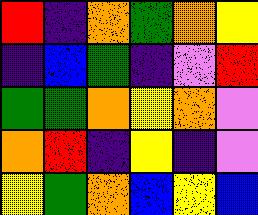[["red", "indigo", "orange", "green", "orange", "yellow"], ["indigo", "blue", "green", "indigo", "violet", "red"], ["green", "green", "orange", "yellow", "orange", "violet"], ["orange", "red", "indigo", "yellow", "indigo", "violet"], ["yellow", "green", "orange", "blue", "yellow", "blue"]]